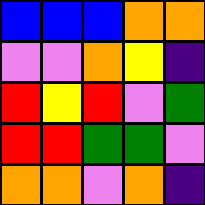[["blue", "blue", "blue", "orange", "orange"], ["violet", "violet", "orange", "yellow", "indigo"], ["red", "yellow", "red", "violet", "green"], ["red", "red", "green", "green", "violet"], ["orange", "orange", "violet", "orange", "indigo"]]